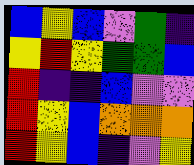[["blue", "yellow", "blue", "violet", "green", "indigo"], ["yellow", "red", "yellow", "green", "green", "blue"], ["red", "indigo", "indigo", "blue", "violet", "violet"], ["red", "yellow", "blue", "orange", "orange", "orange"], ["red", "yellow", "blue", "indigo", "violet", "yellow"]]